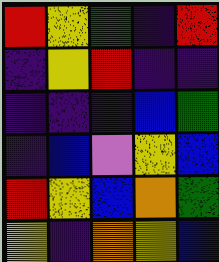[["red", "yellow", "green", "indigo", "red"], ["indigo", "yellow", "red", "indigo", "indigo"], ["indigo", "indigo", "indigo", "blue", "green"], ["indigo", "blue", "violet", "yellow", "blue"], ["red", "yellow", "blue", "orange", "green"], ["yellow", "indigo", "orange", "yellow", "blue"]]